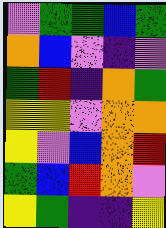[["violet", "green", "green", "blue", "green"], ["orange", "blue", "violet", "indigo", "violet"], ["green", "red", "indigo", "orange", "green"], ["yellow", "yellow", "violet", "orange", "orange"], ["yellow", "violet", "blue", "orange", "red"], ["green", "blue", "red", "orange", "violet"], ["yellow", "green", "indigo", "indigo", "yellow"]]